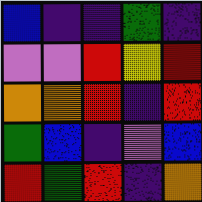[["blue", "indigo", "indigo", "green", "indigo"], ["violet", "violet", "red", "yellow", "red"], ["orange", "orange", "red", "indigo", "red"], ["green", "blue", "indigo", "violet", "blue"], ["red", "green", "red", "indigo", "orange"]]